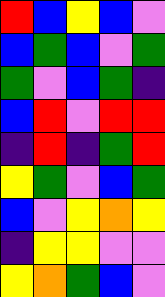[["red", "blue", "yellow", "blue", "violet"], ["blue", "green", "blue", "violet", "green"], ["green", "violet", "blue", "green", "indigo"], ["blue", "red", "violet", "red", "red"], ["indigo", "red", "indigo", "green", "red"], ["yellow", "green", "violet", "blue", "green"], ["blue", "violet", "yellow", "orange", "yellow"], ["indigo", "yellow", "yellow", "violet", "violet"], ["yellow", "orange", "green", "blue", "violet"]]